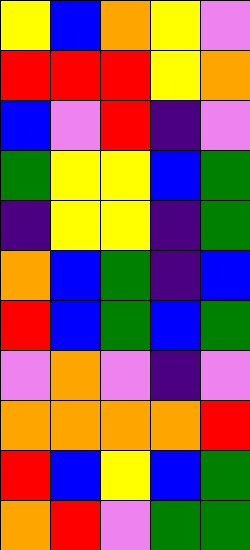[["yellow", "blue", "orange", "yellow", "violet"], ["red", "red", "red", "yellow", "orange"], ["blue", "violet", "red", "indigo", "violet"], ["green", "yellow", "yellow", "blue", "green"], ["indigo", "yellow", "yellow", "indigo", "green"], ["orange", "blue", "green", "indigo", "blue"], ["red", "blue", "green", "blue", "green"], ["violet", "orange", "violet", "indigo", "violet"], ["orange", "orange", "orange", "orange", "red"], ["red", "blue", "yellow", "blue", "green"], ["orange", "red", "violet", "green", "green"]]